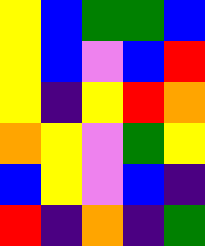[["yellow", "blue", "green", "green", "blue"], ["yellow", "blue", "violet", "blue", "red"], ["yellow", "indigo", "yellow", "red", "orange"], ["orange", "yellow", "violet", "green", "yellow"], ["blue", "yellow", "violet", "blue", "indigo"], ["red", "indigo", "orange", "indigo", "green"]]